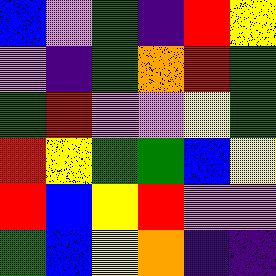[["blue", "violet", "green", "indigo", "red", "yellow"], ["violet", "indigo", "green", "orange", "red", "green"], ["green", "red", "violet", "violet", "yellow", "green"], ["red", "yellow", "green", "green", "blue", "yellow"], ["red", "blue", "yellow", "red", "violet", "violet"], ["green", "blue", "yellow", "orange", "indigo", "indigo"]]